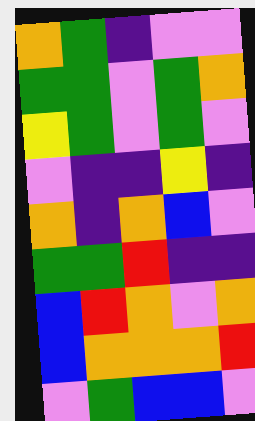[["orange", "green", "indigo", "violet", "violet"], ["green", "green", "violet", "green", "orange"], ["yellow", "green", "violet", "green", "violet"], ["violet", "indigo", "indigo", "yellow", "indigo"], ["orange", "indigo", "orange", "blue", "violet"], ["green", "green", "red", "indigo", "indigo"], ["blue", "red", "orange", "violet", "orange"], ["blue", "orange", "orange", "orange", "red"], ["violet", "green", "blue", "blue", "violet"]]